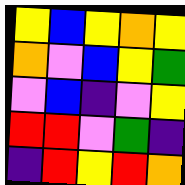[["yellow", "blue", "yellow", "orange", "yellow"], ["orange", "violet", "blue", "yellow", "green"], ["violet", "blue", "indigo", "violet", "yellow"], ["red", "red", "violet", "green", "indigo"], ["indigo", "red", "yellow", "red", "orange"]]